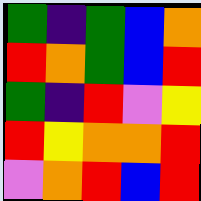[["green", "indigo", "green", "blue", "orange"], ["red", "orange", "green", "blue", "red"], ["green", "indigo", "red", "violet", "yellow"], ["red", "yellow", "orange", "orange", "red"], ["violet", "orange", "red", "blue", "red"]]